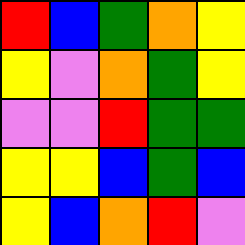[["red", "blue", "green", "orange", "yellow"], ["yellow", "violet", "orange", "green", "yellow"], ["violet", "violet", "red", "green", "green"], ["yellow", "yellow", "blue", "green", "blue"], ["yellow", "blue", "orange", "red", "violet"]]